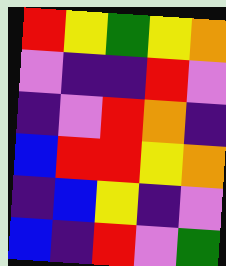[["red", "yellow", "green", "yellow", "orange"], ["violet", "indigo", "indigo", "red", "violet"], ["indigo", "violet", "red", "orange", "indigo"], ["blue", "red", "red", "yellow", "orange"], ["indigo", "blue", "yellow", "indigo", "violet"], ["blue", "indigo", "red", "violet", "green"]]